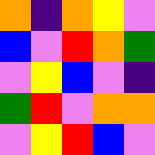[["orange", "indigo", "orange", "yellow", "violet"], ["blue", "violet", "red", "orange", "green"], ["violet", "yellow", "blue", "violet", "indigo"], ["green", "red", "violet", "orange", "orange"], ["violet", "yellow", "red", "blue", "violet"]]